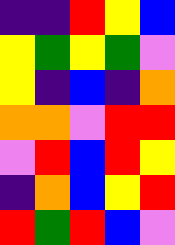[["indigo", "indigo", "red", "yellow", "blue"], ["yellow", "green", "yellow", "green", "violet"], ["yellow", "indigo", "blue", "indigo", "orange"], ["orange", "orange", "violet", "red", "red"], ["violet", "red", "blue", "red", "yellow"], ["indigo", "orange", "blue", "yellow", "red"], ["red", "green", "red", "blue", "violet"]]